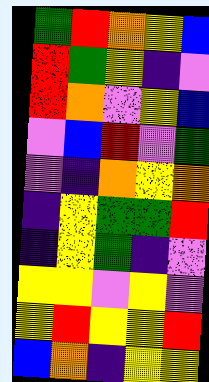[["green", "red", "orange", "yellow", "blue"], ["red", "green", "yellow", "indigo", "violet"], ["red", "orange", "violet", "yellow", "blue"], ["violet", "blue", "red", "violet", "green"], ["violet", "indigo", "orange", "yellow", "orange"], ["indigo", "yellow", "green", "green", "red"], ["indigo", "yellow", "green", "indigo", "violet"], ["yellow", "yellow", "violet", "yellow", "violet"], ["yellow", "red", "yellow", "yellow", "red"], ["blue", "orange", "indigo", "yellow", "yellow"]]